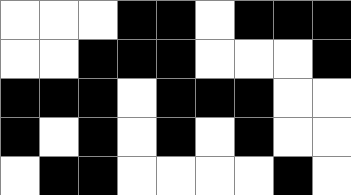[["white", "white", "white", "black", "black", "white", "black", "black", "black"], ["white", "white", "black", "black", "black", "white", "white", "white", "black"], ["black", "black", "black", "white", "black", "black", "black", "white", "white"], ["black", "white", "black", "white", "black", "white", "black", "white", "white"], ["white", "black", "black", "white", "white", "white", "white", "black", "white"]]